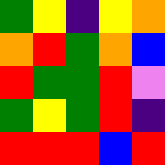[["green", "yellow", "indigo", "yellow", "orange"], ["orange", "red", "green", "orange", "blue"], ["red", "green", "green", "red", "violet"], ["green", "yellow", "green", "red", "indigo"], ["red", "red", "red", "blue", "red"]]